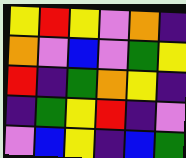[["yellow", "red", "yellow", "violet", "orange", "indigo"], ["orange", "violet", "blue", "violet", "green", "yellow"], ["red", "indigo", "green", "orange", "yellow", "indigo"], ["indigo", "green", "yellow", "red", "indigo", "violet"], ["violet", "blue", "yellow", "indigo", "blue", "green"]]